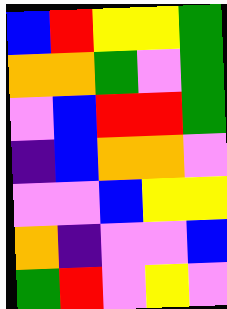[["blue", "red", "yellow", "yellow", "green"], ["orange", "orange", "green", "violet", "green"], ["violet", "blue", "red", "red", "green"], ["indigo", "blue", "orange", "orange", "violet"], ["violet", "violet", "blue", "yellow", "yellow"], ["orange", "indigo", "violet", "violet", "blue"], ["green", "red", "violet", "yellow", "violet"]]